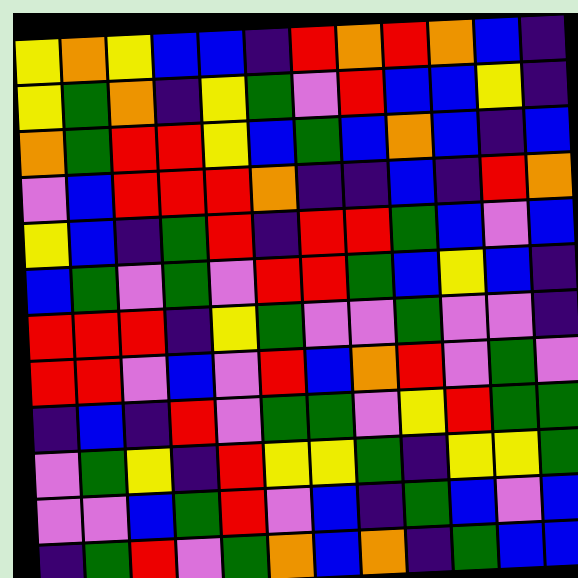[["yellow", "orange", "yellow", "blue", "blue", "indigo", "red", "orange", "red", "orange", "blue", "indigo"], ["yellow", "green", "orange", "indigo", "yellow", "green", "violet", "red", "blue", "blue", "yellow", "indigo"], ["orange", "green", "red", "red", "yellow", "blue", "green", "blue", "orange", "blue", "indigo", "blue"], ["violet", "blue", "red", "red", "red", "orange", "indigo", "indigo", "blue", "indigo", "red", "orange"], ["yellow", "blue", "indigo", "green", "red", "indigo", "red", "red", "green", "blue", "violet", "blue"], ["blue", "green", "violet", "green", "violet", "red", "red", "green", "blue", "yellow", "blue", "indigo"], ["red", "red", "red", "indigo", "yellow", "green", "violet", "violet", "green", "violet", "violet", "indigo"], ["red", "red", "violet", "blue", "violet", "red", "blue", "orange", "red", "violet", "green", "violet"], ["indigo", "blue", "indigo", "red", "violet", "green", "green", "violet", "yellow", "red", "green", "green"], ["violet", "green", "yellow", "indigo", "red", "yellow", "yellow", "green", "indigo", "yellow", "yellow", "green"], ["violet", "violet", "blue", "green", "red", "violet", "blue", "indigo", "green", "blue", "violet", "blue"], ["indigo", "green", "red", "violet", "green", "orange", "blue", "orange", "indigo", "green", "blue", "blue"]]